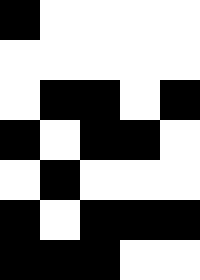[["black", "white", "white", "white", "white"], ["white", "white", "white", "white", "white"], ["white", "black", "black", "white", "black"], ["black", "white", "black", "black", "white"], ["white", "black", "white", "white", "white"], ["black", "white", "black", "black", "black"], ["black", "black", "black", "white", "white"]]